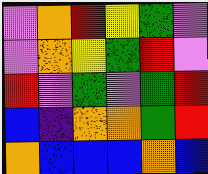[["violet", "orange", "red", "yellow", "green", "violet"], ["violet", "orange", "yellow", "green", "red", "violet"], ["red", "violet", "green", "violet", "green", "red"], ["blue", "indigo", "orange", "orange", "green", "red"], ["orange", "blue", "blue", "blue", "orange", "blue"]]